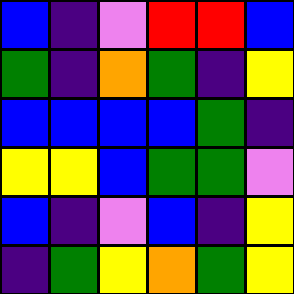[["blue", "indigo", "violet", "red", "red", "blue"], ["green", "indigo", "orange", "green", "indigo", "yellow"], ["blue", "blue", "blue", "blue", "green", "indigo"], ["yellow", "yellow", "blue", "green", "green", "violet"], ["blue", "indigo", "violet", "blue", "indigo", "yellow"], ["indigo", "green", "yellow", "orange", "green", "yellow"]]